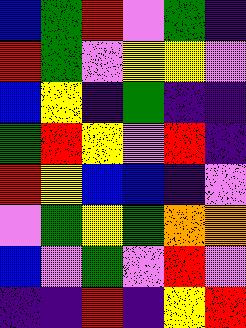[["blue", "green", "red", "violet", "green", "indigo"], ["red", "green", "violet", "yellow", "yellow", "violet"], ["blue", "yellow", "indigo", "green", "indigo", "indigo"], ["green", "red", "yellow", "violet", "red", "indigo"], ["red", "yellow", "blue", "blue", "indigo", "violet"], ["violet", "green", "yellow", "green", "orange", "orange"], ["blue", "violet", "green", "violet", "red", "violet"], ["indigo", "indigo", "red", "indigo", "yellow", "red"]]